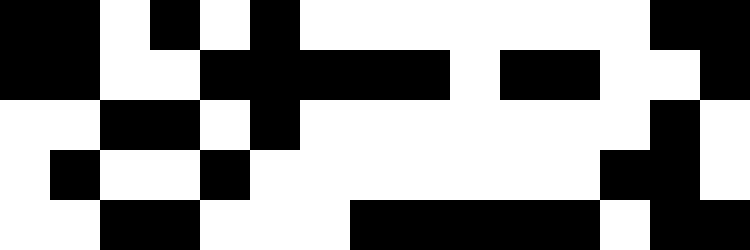[["black", "black", "white", "black", "white", "black", "white", "white", "white", "white", "white", "white", "white", "black", "black"], ["black", "black", "white", "white", "black", "black", "black", "black", "black", "white", "black", "black", "white", "white", "black"], ["white", "white", "black", "black", "white", "black", "white", "white", "white", "white", "white", "white", "white", "black", "white"], ["white", "black", "white", "white", "black", "white", "white", "white", "white", "white", "white", "white", "black", "black", "white"], ["white", "white", "black", "black", "white", "white", "white", "black", "black", "black", "black", "black", "white", "black", "black"]]